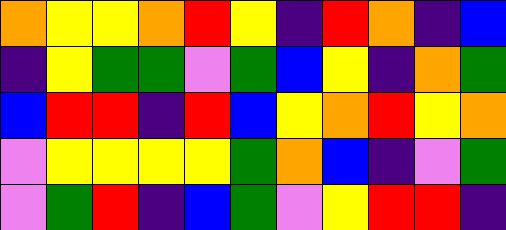[["orange", "yellow", "yellow", "orange", "red", "yellow", "indigo", "red", "orange", "indigo", "blue"], ["indigo", "yellow", "green", "green", "violet", "green", "blue", "yellow", "indigo", "orange", "green"], ["blue", "red", "red", "indigo", "red", "blue", "yellow", "orange", "red", "yellow", "orange"], ["violet", "yellow", "yellow", "yellow", "yellow", "green", "orange", "blue", "indigo", "violet", "green"], ["violet", "green", "red", "indigo", "blue", "green", "violet", "yellow", "red", "red", "indigo"]]